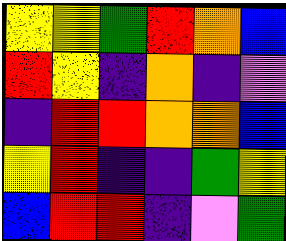[["yellow", "yellow", "green", "red", "orange", "blue"], ["red", "yellow", "indigo", "orange", "indigo", "violet"], ["indigo", "red", "red", "orange", "orange", "blue"], ["yellow", "red", "indigo", "indigo", "green", "yellow"], ["blue", "red", "red", "indigo", "violet", "green"]]